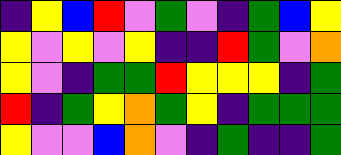[["indigo", "yellow", "blue", "red", "violet", "green", "violet", "indigo", "green", "blue", "yellow"], ["yellow", "violet", "yellow", "violet", "yellow", "indigo", "indigo", "red", "green", "violet", "orange"], ["yellow", "violet", "indigo", "green", "green", "red", "yellow", "yellow", "yellow", "indigo", "green"], ["red", "indigo", "green", "yellow", "orange", "green", "yellow", "indigo", "green", "green", "green"], ["yellow", "violet", "violet", "blue", "orange", "violet", "indigo", "green", "indigo", "indigo", "green"]]